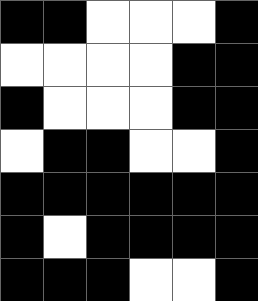[["black", "black", "white", "white", "white", "black"], ["white", "white", "white", "white", "black", "black"], ["black", "white", "white", "white", "black", "black"], ["white", "black", "black", "white", "white", "black"], ["black", "black", "black", "black", "black", "black"], ["black", "white", "black", "black", "black", "black"], ["black", "black", "black", "white", "white", "black"]]